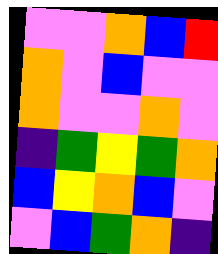[["violet", "violet", "orange", "blue", "red"], ["orange", "violet", "blue", "violet", "violet"], ["orange", "violet", "violet", "orange", "violet"], ["indigo", "green", "yellow", "green", "orange"], ["blue", "yellow", "orange", "blue", "violet"], ["violet", "blue", "green", "orange", "indigo"]]